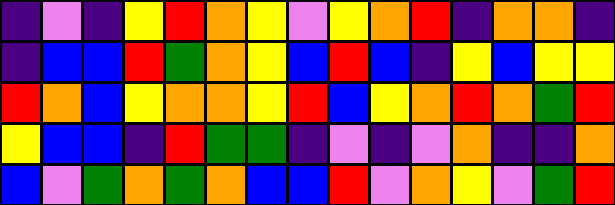[["indigo", "violet", "indigo", "yellow", "red", "orange", "yellow", "violet", "yellow", "orange", "red", "indigo", "orange", "orange", "indigo"], ["indigo", "blue", "blue", "red", "green", "orange", "yellow", "blue", "red", "blue", "indigo", "yellow", "blue", "yellow", "yellow"], ["red", "orange", "blue", "yellow", "orange", "orange", "yellow", "red", "blue", "yellow", "orange", "red", "orange", "green", "red"], ["yellow", "blue", "blue", "indigo", "red", "green", "green", "indigo", "violet", "indigo", "violet", "orange", "indigo", "indigo", "orange"], ["blue", "violet", "green", "orange", "green", "orange", "blue", "blue", "red", "violet", "orange", "yellow", "violet", "green", "red"]]